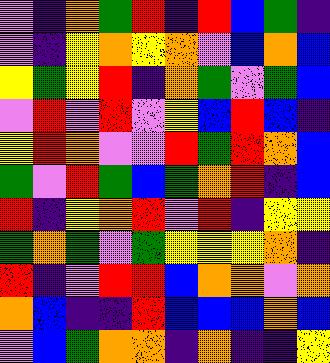[["violet", "indigo", "orange", "green", "red", "indigo", "red", "blue", "green", "indigo"], ["violet", "indigo", "yellow", "orange", "yellow", "orange", "violet", "blue", "orange", "blue"], ["yellow", "green", "yellow", "red", "indigo", "orange", "green", "violet", "green", "blue"], ["violet", "red", "violet", "red", "violet", "yellow", "blue", "red", "blue", "indigo"], ["yellow", "red", "orange", "violet", "violet", "red", "green", "red", "orange", "blue"], ["green", "violet", "red", "green", "blue", "green", "orange", "red", "indigo", "blue"], ["red", "indigo", "yellow", "orange", "red", "violet", "red", "indigo", "yellow", "yellow"], ["green", "orange", "green", "violet", "green", "yellow", "yellow", "yellow", "orange", "indigo"], ["red", "indigo", "violet", "red", "red", "blue", "orange", "orange", "violet", "orange"], ["orange", "blue", "indigo", "indigo", "red", "blue", "blue", "blue", "orange", "blue"], ["violet", "blue", "green", "orange", "orange", "indigo", "orange", "indigo", "indigo", "yellow"]]